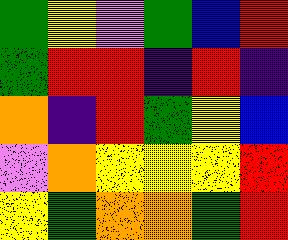[["green", "yellow", "violet", "green", "blue", "red"], ["green", "red", "red", "indigo", "red", "indigo"], ["orange", "indigo", "red", "green", "yellow", "blue"], ["violet", "orange", "yellow", "yellow", "yellow", "red"], ["yellow", "green", "orange", "orange", "green", "red"]]